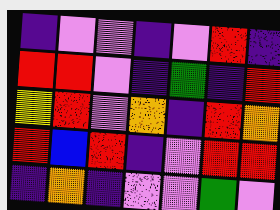[["indigo", "violet", "violet", "indigo", "violet", "red", "indigo"], ["red", "red", "violet", "indigo", "green", "indigo", "red"], ["yellow", "red", "violet", "orange", "indigo", "red", "orange"], ["red", "blue", "red", "indigo", "violet", "red", "red"], ["indigo", "orange", "indigo", "violet", "violet", "green", "violet"]]